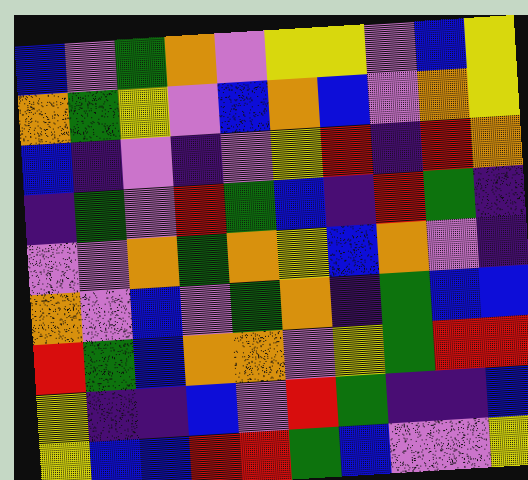[["blue", "violet", "green", "orange", "violet", "yellow", "yellow", "violet", "blue", "yellow"], ["orange", "green", "yellow", "violet", "blue", "orange", "blue", "violet", "orange", "yellow"], ["blue", "indigo", "violet", "indigo", "violet", "yellow", "red", "indigo", "red", "orange"], ["indigo", "green", "violet", "red", "green", "blue", "indigo", "red", "green", "indigo"], ["violet", "violet", "orange", "green", "orange", "yellow", "blue", "orange", "violet", "indigo"], ["orange", "violet", "blue", "violet", "green", "orange", "indigo", "green", "blue", "blue"], ["red", "green", "blue", "orange", "orange", "violet", "yellow", "green", "red", "red"], ["yellow", "indigo", "indigo", "blue", "violet", "red", "green", "indigo", "indigo", "blue"], ["yellow", "blue", "blue", "red", "red", "green", "blue", "violet", "violet", "yellow"]]